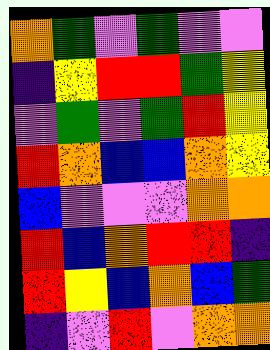[["orange", "green", "violet", "green", "violet", "violet"], ["indigo", "yellow", "red", "red", "green", "yellow"], ["violet", "green", "violet", "green", "red", "yellow"], ["red", "orange", "blue", "blue", "orange", "yellow"], ["blue", "violet", "violet", "violet", "orange", "orange"], ["red", "blue", "orange", "red", "red", "indigo"], ["red", "yellow", "blue", "orange", "blue", "green"], ["indigo", "violet", "red", "violet", "orange", "orange"]]